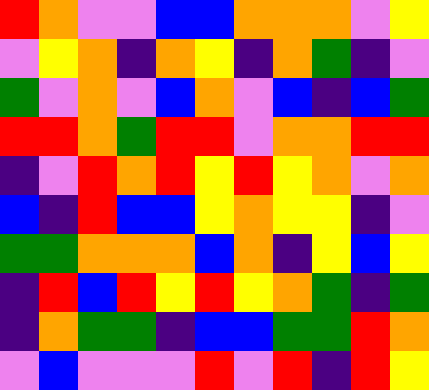[["red", "orange", "violet", "violet", "blue", "blue", "orange", "orange", "orange", "violet", "yellow"], ["violet", "yellow", "orange", "indigo", "orange", "yellow", "indigo", "orange", "green", "indigo", "violet"], ["green", "violet", "orange", "violet", "blue", "orange", "violet", "blue", "indigo", "blue", "green"], ["red", "red", "orange", "green", "red", "red", "violet", "orange", "orange", "red", "red"], ["indigo", "violet", "red", "orange", "red", "yellow", "red", "yellow", "orange", "violet", "orange"], ["blue", "indigo", "red", "blue", "blue", "yellow", "orange", "yellow", "yellow", "indigo", "violet"], ["green", "green", "orange", "orange", "orange", "blue", "orange", "indigo", "yellow", "blue", "yellow"], ["indigo", "red", "blue", "red", "yellow", "red", "yellow", "orange", "green", "indigo", "green"], ["indigo", "orange", "green", "green", "indigo", "blue", "blue", "green", "green", "red", "orange"], ["violet", "blue", "violet", "violet", "violet", "red", "violet", "red", "indigo", "red", "yellow"]]